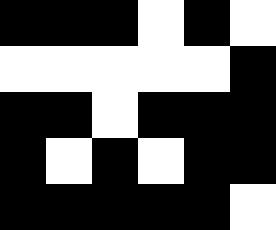[["black", "black", "black", "white", "black", "white"], ["white", "white", "white", "white", "white", "black"], ["black", "black", "white", "black", "black", "black"], ["black", "white", "black", "white", "black", "black"], ["black", "black", "black", "black", "black", "white"]]